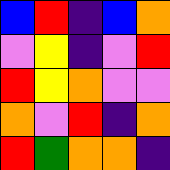[["blue", "red", "indigo", "blue", "orange"], ["violet", "yellow", "indigo", "violet", "red"], ["red", "yellow", "orange", "violet", "violet"], ["orange", "violet", "red", "indigo", "orange"], ["red", "green", "orange", "orange", "indigo"]]